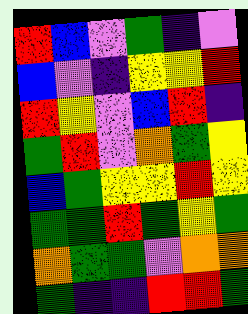[["red", "blue", "violet", "green", "indigo", "violet"], ["blue", "violet", "indigo", "yellow", "yellow", "red"], ["red", "yellow", "violet", "blue", "red", "indigo"], ["green", "red", "violet", "orange", "green", "yellow"], ["blue", "green", "yellow", "yellow", "red", "yellow"], ["green", "green", "red", "green", "yellow", "green"], ["orange", "green", "green", "violet", "orange", "orange"], ["green", "indigo", "indigo", "red", "red", "green"]]